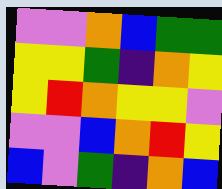[["violet", "violet", "orange", "blue", "green", "green"], ["yellow", "yellow", "green", "indigo", "orange", "yellow"], ["yellow", "red", "orange", "yellow", "yellow", "violet"], ["violet", "violet", "blue", "orange", "red", "yellow"], ["blue", "violet", "green", "indigo", "orange", "blue"]]